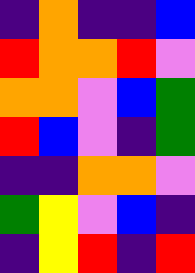[["indigo", "orange", "indigo", "indigo", "blue"], ["red", "orange", "orange", "red", "violet"], ["orange", "orange", "violet", "blue", "green"], ["red", "blue", "violet", "indigo", "green"], ["indigo", "indigo", "orange", "orange", "violet"], ["green", "yellow", "violet", "blue", "indigo"], ["indigo", "yellow", "red", "indigo", "red"]]